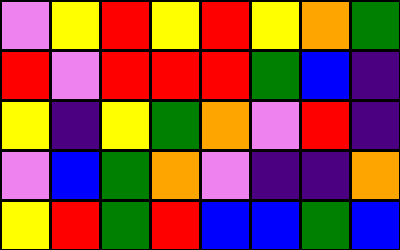[["violet", "yellow", "red", "yellow", "red", "yellow", "orange", "green"], ["red", "violet", "red", "red", "red", "green", "blue", "indigo"], ["yellow", "indigo", "yellow", "green", "orange", "violet", "red", "indigo"], ["violet", "blue", "green", "orange", "violet", "indigo", "indigo", "orange"], ["yellow", "red", "green", "red", "blue", "blue", "green", "blue"]]